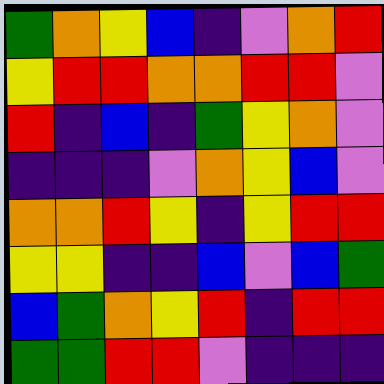[["green", "orange", "yellow", "blue", "indigo", "violet", "orange", "red"], ["yellow", "red", "red", "orange", "orange", "red", "red", "violet"], ["red", "indigo", "blue", "indigo", "green", "yellow", "orange", "violet"], ["indigo", "indigo", "indigo", "violet", "orange", "yellow", "blue", "violet"], ["orange", "orange", "red", "yellow", "indigo", "yellow", "red", "red"], ["yellow", "yellow", "indigo", "indigo", "blue", "violet", "blue", "green"], ["blue", "green", "orange", "yellow", "red", "indigo", "red", "red"], ["green", "green", "red", "red", "violet", "indigo", "indigo", "indigo"]]